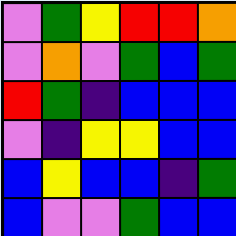[["violet", "green", "yellow", "red", "red", "orange"], ["violet", "orange", "violet", "green", "blue", "green"], ["red", "green", "indigo", "blue", "blue", "blue"], ["violet", "indigo", "yellow", "yellow", "blue", "blue"], ["blue", "yellow", "blue", "blue", "indigo", "green"], ["blue", "violet", "violet", "green", "blue", "blue"]]